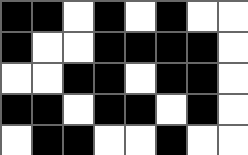[["black", "black", "white", "black", "white", "black", "white", "white"], ["black", "white", "white", "black", "black", "black", "black", "white"], ["white", "white", "black", "black", "white", "black", "black", "white"], ["black", "black", "white", "black", "black", "white", "black", "white"], ["white", "black", "black", "white", "white", "black", "white", "white"]]